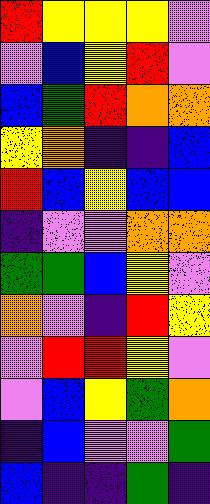[["red", "yellow", "yellow", "yellow", "violet"], ["violet", "blue", "yellow", "red", "violet"], ["blue", "green", "red", "orange", "orange"], ["yellow", "orange", "indigo", "indigo", "blue"], ["red", "blue", "yellow", "blue", "blue"], ["indigo", "violet", "violet", "orange", "orange"], ["green", "green", "blue", "yellow", "violet"], ["orange", "violet", "indigo", "red", "yellow"], ["violet", "red", "red", "yellow", "violet"], ["violet", "blue", "yellow", "green", "orange"], ["indigo", "blue", "violet", "violet", "green"], ["blue", "indigo", "indigo", "green", "indigo"]]